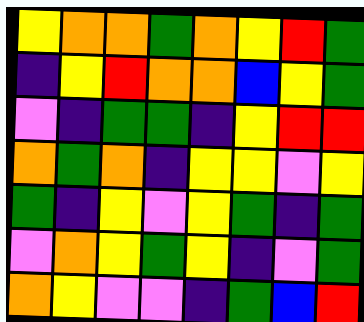[["yellow", "orange", "orange", "green", "orange", "yellow", "red", "green"], ["indigo", "yellow", "red", "orange", "orange", "blue", "yellow", "green"], ["violet", "indigo", "green", "green", "indigo", "yellow", "red", "red"], ["orange", "green", "orange", "indigo", "yellow", "yellow", "violet", "yellow"], ["green", "indigo", "yellow", "violet", "yellow", "green", "indigo", "green"], ["violet", "orange", "yellow", "green", "yellow", "indigo", "violet", "green"], ["orange", "yellow", "violet", "violet", "indigo", "green", "blue", "red"]]